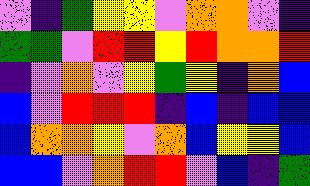[["violet", "indigo", "green", "yellow", "yellow", "violet", "orange", "orange", "violet", "indigo"], ["green", "green", "violet", "red", "red", "yellow", "red", "orange", "orange", "red"], ["indigo", "violet", "orange", "violet", "yellow", "green", "yellow", "indigo", "orange", "blue"], ["blue", "violet", "red", "red", "red", "indigo", "blue", "indigo", "blue", "blue"], ["blue", "orange", "orange", "yellow", "violet", "orange", "blue", "yellow", "yellow", "blue"], ["blue", "blue", "violet", "orange", "red", "red", "violet", "blue", "indigo", "green"]]